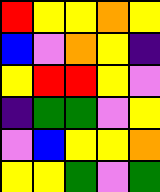[["red", "yellow", "yellow", "orange", "yellow"], ["blue", "violet", "orange", "yellow", "indigo"], ["yellow", "red", "red", "yellow", "violet"], ["indigo", "green", "green", "violet", "yellow"], ["violet", "blue", "yellow", "yellow", "orange"], ["yellow", "yellow", "green", "violet", "green"]]